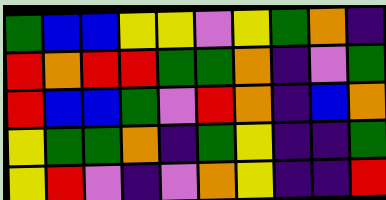[["green", "blue", "blue", "yellow", "yellow", "violet", "yellow", "green", "orange", "indigo"], ["red", "orange", "red", "red", "green", "green", "orange", "indigo", "violet", "green"], ["red", "blue", "blue", "green", "violet", "red", "orange", "indigo", "blue", "orange"], ["yellow", "green", "green", "orange", "indigo", "green", "yellow", "indigo", "indigo", "green"], ["yellow", "red", "violet", "indigo", "violet", "orange", "yellow", "indigo", "indigo", "red"]]